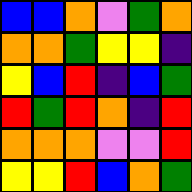[["blue", "blue", "orange", "violet", "green", "orange"], ["orange", "orange", "green", "yellow", "yellow", "indigo"], ["yellow", "blue", "red", "indigo", "blue", "green"], ["red", "green", "red", "orange", "indigo", "red"], ["orange", "orange", "orange", "violet", "violet", "red"], ["yellow", "yellow", "red", "blue", "orange", "green"]]